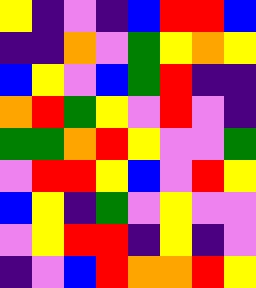[["yellow", "indigo", "violet", "indigo", "blue", "red", "red", "blue"], ["indigo", "indigo", "orange", "violet", "green", "yellow", "orange", "yellow"], ["blue", "yellow", "violet", "blue", "green", "red", "indigo", "indigo"], ["orange", "red", "green", "yellow", "violet", "red", "violet", "indigo"], ["green", "green", "orange", "red", "yellow", "violet", "violet", "green"], ["violet", "red", "red", "yellow", "blue", "violet", "red", "yellow"], ["blue", "yellow", "indigo", "green", "violet", "yellow", "violet", "violet"], ["violet", "yellow", "red", "red", "indigo", "yellow", "indigo", "violet"], ["indigo", "violet", "blue", "red", "orange", "orange", "red", "yellow"]]